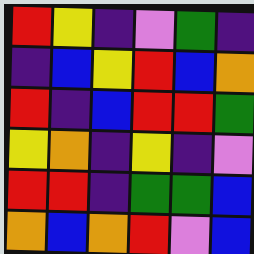[["red", "yellow", "indigo", "violet", "green", "indigo"], ["indigo", "blue", "yellow", "red", "blue", "orange"], ["red", "indigo", "blue", "red", "red", "green"], ["yellow", "orange", "indigo", "yellow", "indigo", "violet"], ["red", "red", "indigo", "green", "green", "blue"], ["orange", "blue", "orange", "red", "violet", "blue"]]